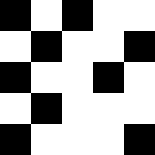[["black", "white", "black", "white", "white"], ["white", "black", "white", "white", "black"], ["black", "white", "white", "black", "white"], ["white", "black", "white", "white", "white"], ["black", "white", "white", "white", "black"]]